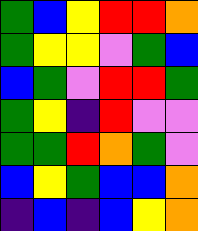[["green", "blue", "yellow", "red", "red", "orange"], ["green", "yellow", "yellow", "violet", "green", "blue"], ["blue", "green", "violet", "red", "red", "green"], ["green", "yellow", "indigo", "red", "violet", "violet"], ["green", "green", "red", "orange", "green", "violet"], ["blue", "yellow", "green", "blue", "blue", "orange"], ["indigo", "blue", "indigo", "blue", "yellow", "orange"]]